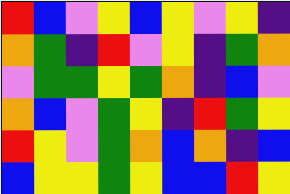[["red", "blue", "violet", "yellow", "blue", "yellow", "violet", "yellow", "indigo"], ["orange", "green", "indigo", "red", "violet", "yellow", "indigo", "green", "orange"], ["violet", "green", "green", "yellow", "green", "orange", "indigo", "blue", "violet"], ["orange", "blue", "violet", "green", "yellow", "indigo", "red", "green", "yellow"], ["red", "yellow", "violet", "green", "orange", "blue", "orange", "indigo", "blue"], ["blue", "yellow", "yellow", "green", "yellow", "blue", "blue", "red", "yellow"]]